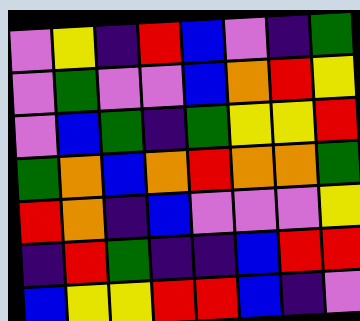[["violet", "yellow", "indigo", "red", "blue", "violet", "indigo", "green"], ["violet", "green", "violet", "violet", "blue", "orange", "red", "yellow"], ["violet", "blue", "green", "indigo", "green", "yellow", "yellow", "red"], ["green", "orange", "blue", "orange", "red", "orange", "orange", "green"], ["red", "orange", "indigo", "blue", "violet", "violet", "violet", "yellow"], ["indigo", "red", "green", "indigo", "indigo", "blue", "red", "red"], ["blue", "yellow", "yellow", "red", "red", "blue", "indigo", "violet"]]